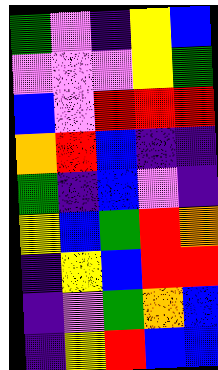[["green", "violet", "indigo", "yellow", "blue"], ["violet", "violet", "violet", "yellow", "green"], ["blue", "violet", "red", "red", "red"], ["orange", "red", "blue", "indigo", "indigo"], ["green", "indigo", "blue", "violet", "indigo"], ["yellow", "blue", "green", "red", "orange"], ["indigo", "yellow", "blue", "red", "red"], ["indigo", "violet", "green", "orange", "blue"], ["indigo", "yellow", "red", "blue", "blue"]]